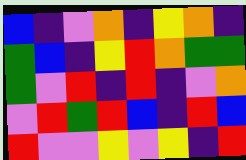[["blue", "indigo", "violet", "orange", "indigo", "yellow", "orange", "indigo"], ["green", "blue", "indigo", "yellow", "red", "orange", "green", "green"], ["green", "violet", "red", "indigo", "red", "indigo", "violet", "orange"], ["violet", "red", "green", "red", "blue", "indigo", "red", "blue"], ["red", "violet", "violet", "yellow", "violet", "yellow", "indigo", "red"]]